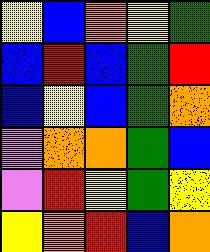[["yellow", "blue", "orange", "yellow", "green"], ["blue", "red", "blue", "green", "red"], ["blue", "yellow", "blue", "green", "orange"], ["violet", "orange", "orange", "green", "blue"], ["violet", "red", "yellow", "green", "yellow"], ["yellow", "orange", "red", "blue", "orange"]]